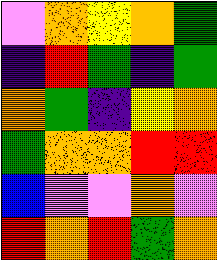[["violet", "orange", "yellow", "orange", "green"], ["indigo", "red", "green", "indigo", "green"], ["orange", "green", "indigo", "yellow", "orange"], ["green", "orange", "orange", "red", "red"], ["blue", "violet", "violet", "orange", "violet"], ["red", "orange", "red", "green", "orange"]]